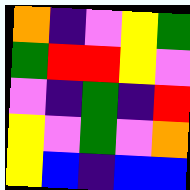[["orange", "indigo", "violet", "yellow", "green"], ["green", "red", "red", "yellow", "violet"], ["violet", "indigo", "green", "indigo", "red"], ["yellow", "violet", "green", "violet", "orange"], ["yellow", "blue", "indigo", "blue", "blue"]]